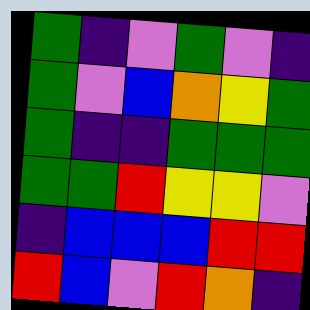[["green", "indigo", "violet", "green", "violet", "indigo"], ["green", "violet", "blue", "orange", "yellow", "green"], ["green", "indigo", "indigo", "green", "green", "green"], ["green", "green", "red", "yellow", "yellow", "violet"], ["indigo", "blue", "blue", "blue", "red", "red"], ["red", "blue", "violet", "red", "orange", "indigo"]]